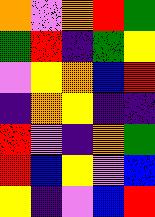[["orange", "violet", "orange", "red", "green"], ["green", "red", "indigo", "green", "yellow"], ["violet", "yellow", "orange", "blue", "red"], ["indigo", "orange", "yellow", "indigo", "indigo"], ["red", "violet", "indigo", "orange", "green"], ["red", "blue", "yellow", "violet", "blue"], ["yellow", "indigo", "violet", "blue", "red"]]